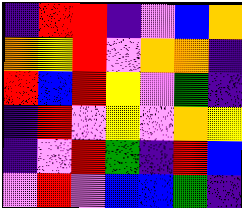[["indigo", "red", "red", "indigo", "violet", "blue", "orange"], ["orange", "yellow", "red", "violet", "orange", "orange", "indigo"], ["red", "blue", "red", "yellow", "violet", "green", "indigo"], ["indigo", "red", "violet", "yellow", "violet", "orange", "yellow"], ["indigo", "violet", "red", "green", "indigo", "red", "blue"], ["violet", "red", "violet", "blue", "blue", "green", "indigo"]]